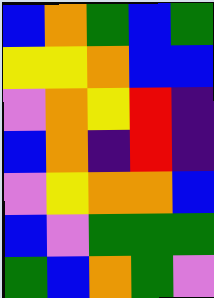[["blue", "orange", "green", "blue", "green"], ["yellow", "yellow", "orange", "blue", "blue"], ["violet", "orange", "yellow", "red", "indigo"], ["blue", "orange", "indigo", "red", "indigo"], ["violet", "yellow", "orange", "orange", "blue"], ["blue", "violet", "green", "green", "green"], ["green", "blue", "orange", "green", "violet"]]